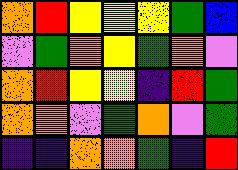[["orange", "red", "yellow", "yellow", "yellow", "green", "blue"], ["violet", "green", "orange", "yellow", "green", "orange", "violet"], ["orange", "red", "yellow", "yellow", "indigo", "red", "green"], ["orange", "orange", "violet", "green", "orange", "violet", "green"], ["indigo", "indigo", "orange", "orange", "green", "indigo", "red"]]